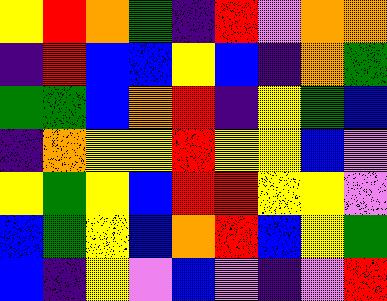[["yellow", "red", "orange", "green", "indigo", "red", "violet", "orange", "orange"], ["indigo", "red", "blue", "blue", "yellow", "blue", "indigo", "orange", "green"], ["green", "green", "blue", "orange", "red", "indigo", "yellow", "green", "blue"], ["indigo", "orange", "yellow", "yellow", "red", "yellow", "yellow", "blue", "violet"], ["yellow", "green", "yellow", "blue", "red", "red", "yellow", "yellow", "violet"], ["blue", "green", "yellow", "blue", "orange", "red", "blue", "yellow", "green"], ["blue", "indigo", "yellow", "violet", "blue", "violet", "indigo", "violet", "red"]]